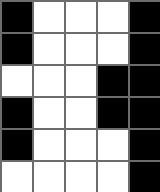[["black", "white", "white", "white", "black"], ["black", "white", "white", "white", "black"], ["white", "white", "white", "black", "black"], ["black", "white", "white", "black", "black"], ["black", "white", "white", "white", "black"], ["white", "white", "white", "white", "black"]]